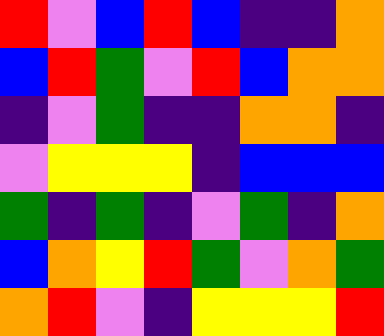[["red", "violet", "blue", "red", "blue", "indigo", "indigo", "orange"], ["blue", "red", "green", "violet", "red", "blue", "orange", "orange"], ["indigo", "violet", "green", "indigo", "indigo", "orange", "orange", "indigo"], ["violet", "yellow", "yellow", "yellow", "indigo", "blue", "blue", "blue"], ["green", "indigo", "green", "indigo", "violet", "green", "indigo", "orange"], ["blue", "orange", "yellow", "red", "green", "violet", "orange", "green"], ["orange", "red", "violet", "indigo", "yellow", "yellow", "yellow", "red"]]